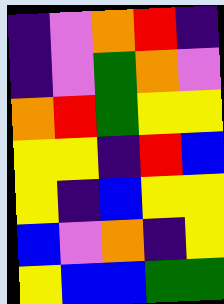[["indigo", "violet", "orange", "red", "indigo"], ["indigo", "violet", "green", "orange", "violet"], ["orange", "red", "green", "yellow", "yellow"], ["yellow", "yellow", "indigo", "red", "blue"], ["yellow", "indigo", "blue", "yellow", "yellow"], ["blue", "violet", "orange", "indigo", "yellow"], ["yellow", "blue", "blue", "green", "green"]]